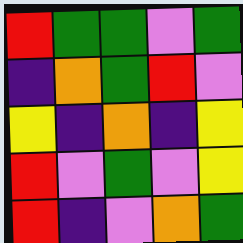[["red", "green", "green", "violet", "green"], ["indigo", "orange", "green", "red", "violet"], ["yellow", "indigo", "orange", "indigo", "yellow"], ["red", "violet", "green", "violet", "yellow"], ["red", "indigo", "violet", "orange", "green"]]